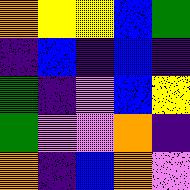[["orange", "yellow", "yellow", "blue", "green"], ["indigo", "blue", "indigo", "blue", "indigo"], ["green", "indigo", "violet", "blue", "yellow"], ["green", "violet", "violet", "orange", "indigo"], ["orange", "indigo", "blue", "orange", "violet"]]